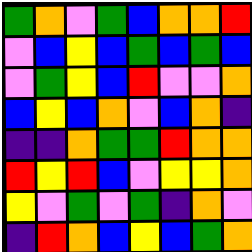[["green", "orange", "violet", "green", "blue", "orange", "orange", "red"], ["violet", "blue", "yellow", "blue", "green", "blue", "green", "blue"], ["violet", "green", "yellow", "blue", "red", "violet", "violet", "orange"], ["blue", "yellow", "blue", "orange", "violet", "blue", "orange", "indigo"], ["indigo", "indigo", "orange", "green", "green", "red", "orange", "orange"], ["red", "yellow", "red", "blue", "violet", "yellow", "yellow", "orange"], ["yellow", "violet", "green", "violet", "green", "indigo", "orange", "violet"], ["indigo", "red", "orange", "blue", "yellow", "blue", "green", "orange"]]